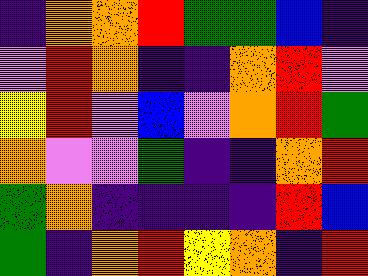[["indigo", "orange", "orange", "red", "green", "green", "blue", "indigo"], ["violet", "red", "orange", "indigo", "indigo", "orange", "red", "violet"], ["yellow", "red", "violet", "blue", "violet", "orange", "red", "green"], ["orange", "violet", "violet", "green", "indigo", "indigo", "orange", "red"], ["green", "orange", "indigo", "indigo", "indigo", "indigo", "red", "blue"], ["green", "indigo", "orange", "red", "yellow", "orange", "indigo", "red"]]